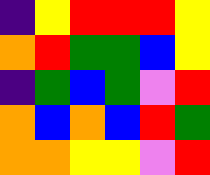[["indigo", "yellow", "red", "red", "red", "yellow"], ["orange", "red", "green", "green", "blue", "yellow"], ["indigo", "green", "blue", "green", "violet", "red"], ["orange", "blue", "orange", "blue", "red", "green"], ["orange", "orange", "yellow", "yellow", "violet", "red"]]